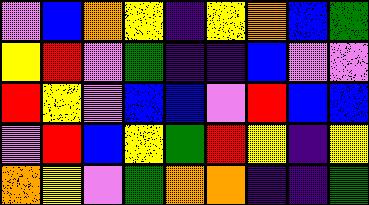[["violet", "blue", "orange", "yellow", "indigo", "yellow", "orange", "blue", "green"], ["yellow", "red", "violet", "green", "indigo", "indigo", "blue", "violet", "violet"], ["red", "yellow", "violet", "blue", "blue", "violet", "red", "blue", "blue"], ["violet", "red", "blue", "yellow", "green", "red", "yellow", "indigo", "yellow"], ["orange", "yellow", "violet", "green", "orange", "orange", "indigo", "indigo", "green"]]